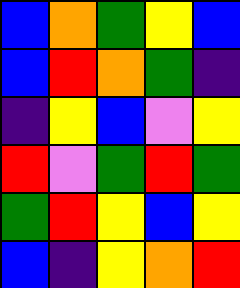[["blue", "orange", "green", "yellow", "blue"], ["blue", "red", "orange", "green", "indigo"], ["indigo", "yellow", "blue", "violet", "yellow"], ["red", "violet", "green", "red", "green"], ["green", "red", "yellow", "blue", "yellow"], ["blue", "indigo", "yellow", "orange", "red"]]